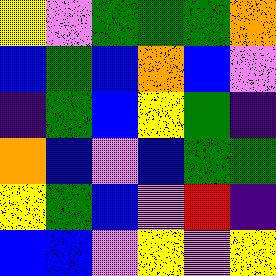[["yellow", "violet", "green", "green", "green", "orange"], ["blue", "green", "blue", "orange", "blue", "violet"], ["indigo", "green", "blue", "yellow", "green", "indigo"], ["orange", "blue", "violet", "blue", "green", "green"], ["yellow", "green", "blue", "violet", "red", "indigo"], ["blue", "blue", "violet", "yellow", "violet", "yellow"]]